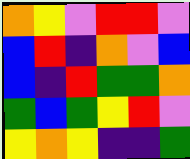[["orange", "yellow", "violet", "red", "red", "violet"], ["blue", "red", "indigo", "orange", "violet", "blue"], ["blue", "indigo", "red", "green", "green", "orange"], ["green", "blue", "green", "yellow", "red", "violet"], ["yellow", "orange", "yellow", "indigo", "indigo", "green"]]